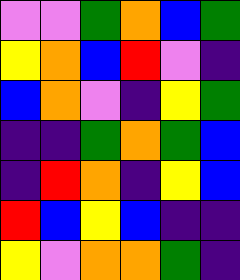[["violet", "violet", "green", "orange", "blue", "green"], ["yellow", "orange", "blue", "red", "violet", "indigo"], ["blue", "orange", "violet", "indigo", "yellow", "green"], ["indigo", "indigo", "green", "orange", "green", "blue"], ["indigo", "red", "orange", "indigo", "yellow", "blue"], ["red", "blue", "yellow", "blue", "indigo", "indigo"], ["yellow", "violet", "orange", "orange", "green", "indigo"]]